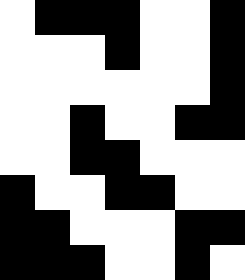[["white", "black", "black", "black", "white", "white", "black"], ["white", "white", "white", "black", "white", "white", "black"], ["white", "white", "white", "white", "white", "white", "black"], ["white", "white", "black", "white", "white", "black", "black"], ["white", "white", "black", "black", "white", "white", "white"], ["black", "white", "white", "black", "black", "white", "white"], ["black", "black", "white", "white", "white", "black", "black"], ["black", "black", "black", "white", "white", "black", "white"]]